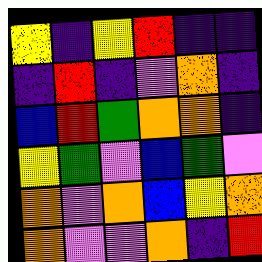[["yellow", "indigo", "yellow", "red", "indigo", "indigo"], ["indigo", "red", "indigo", "violet", "orange", "indigo"], ["blue", "red", "green", "orange", "orange", "indigo"], ["yellow", "green", "violet", "blue", "green", "violet"], ["orange", "violet", "orange", "blue", "yellow", "orange"], ["orange", "violet", "violet", "orange", "indigo", "red"]]